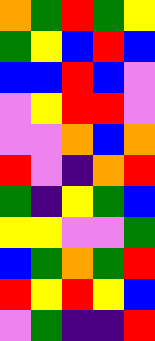[["orange", "green", "red", "green", "yellow"], ["green", "yellow", "blue", "red", "blue"], ["blue", "blue", "red", "blue", "violet"], ["violet", "yellow", "red", "red", "violet"], ["violet", "violet", "orange", "blue", "orange"], ["red", "violet", "indigo", "orange", "red"], ["green", "indigo", "yellow", "green", "blue"], ["yellow", "yellow", "violet", "violet", "green"], ["blue", "green", "orange", "green", "red"], ["red", "yellow", "red", "yellow", "blue"], ["violet", "green", "indigo", "indigo", "red"]]